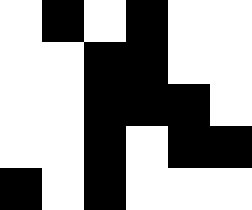[["white", "black", "white", "black", "white", "white"], ["white", "white", "black", "black", "white", "white"], ["white", "white", "black", "black", "black", "white"], ["white", "white", "black", "white", "black", "black"], ["black", "white", "black", "white", "white", "white"]]